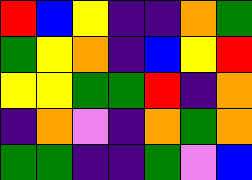[["red", "blue", "yellow", "indigo", "indigo", "orange", "green"], ["green", "yellow", "orange", "indigo", "blue", "yellow", "red"], ["yellow", "yellow", "green", "green", "red", "indigo", "orange"], ["indigo", "orange", "violet", "indigo", "orange", "green", "orange"], ["green", "green", "indigo", "indigo", "green", "violet", "blue"]]